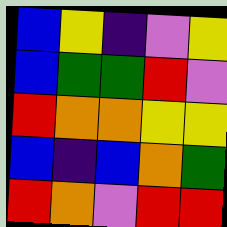[["blue", "yellow", "indigo", "violet", "yellow"], ["blue", "green", "green", "red", "violet"], ["red", "orange", "orange", "yellow", "yellow"], ["blue", "indigo", "blue", "orange", "green"], ["red", "orange", "violet", "red", "red"]]